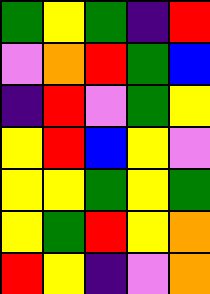[["green", "yellow", "green", "indigo", "red"], ["violet", "orange", "red", "green", "blue"], ["indigo", "red", "violet", "green", "yellow"], ["yellow", "red", "blue", "yellow", "violet"], ["yellow", "yellow", "green", "yellow", "green"], ["yellow", "green", "red", "yellow", "orange"], ["red", "yellow", "indigo", "violet", "orange"]]